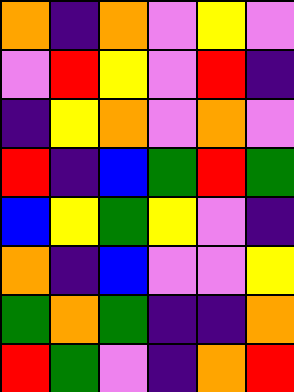[["orange", "indigo", "orange", "violet", "yellow", "violet"], ["violet", "red", "yellow", "violet", "red", "indigo"], ["indigo", "yellow", "orange", "violet", "orange", "violet"], ["red", "indigo", "blue", "green", "red", "green"], ["blue", "yellow", "green", "yellow", "violet", "indigo"], ["orange", "indigo", "blue", "violet", "violet", "yellow"], ["green", "orange", "green", "indigo", "indigo", "orange"], ["red", "green", "violet", "indigo", "orange", "red"]]